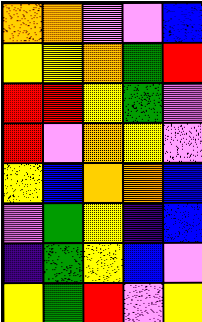[["orange", "orange", "violet", "violet", "blue"], ["yellow", "yellow", "orange", "green", "red"], ["red", "red", "yellow", "green", "violet"], ["red", "violet", "orange", "yellow", "violet"], ["yellow", "blue", "orange", "orange", "blue"], ["violet", "green", "yellow", "indigo", "blue"], ["indigo", "green", "yellow", "blue", "violet"], ["yellow", "green", "red", "violet", "yellow"]]